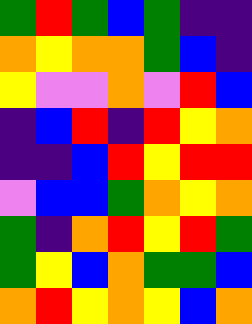[["green", "red", "green", "blue", "green", "indigo", "indigo"], ["orange", "yellow", "orange", "orange", "green", "blue", "indigo"], ["yellow", "violet", "violet", "orange", "violet", "red", "blue"], ["indigo", "blue", "red", "indigo", "red", "yellow", "orange"], ["indigo", "indigo", "blue", "red", "yellow", "red", "red"], ["violet", "blue", "blue", "green", "orange", "yellow", "orange"], ["green", "indigo", "orange", "red", "yellow", "red", "green"], ["green", "yellow", "blue", "orange", "green", "green", "blue"], ["orange", "red", "yellow", "orange", "yellow", "blue", "orange"]]